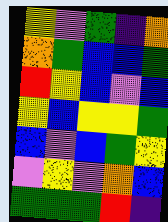[["yellow", "violet", "green", "indigo", "orange"], ["orange", "green", "blue", "blue", "green"], ["red", "yellow", "blue", "violet", "blue"], ["yellow", "blue", "yellow", "yellow", "green"], ["blue", "violet", "blue", "green", "yellow"], ["violet", "yellow", "violet", "orange", "blue"], ["green", "green", "green", "red", "indigo"]]